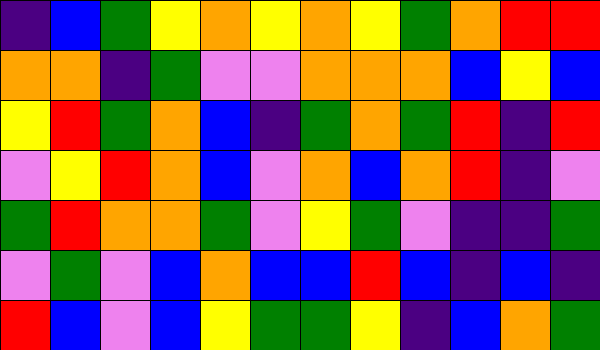[["indigo", "blue", "green", "yellow", "orange", "yellow", "orange", "yellow", "green", "orange", "red", "red"], ["orange", "orange", "indigo", "green", "violet", "violet", "orange", "orange", "orange", "blue", "yellow", "blue"], ["yellow", "red", "green", "orange", "blue", "indigo", "green", "orange", "green", "red", "indigo", "red"], ["violet", "yellow", "red", "orange", "blue", "violet", "orange", "blue", "orange", "red", "indigo", "violet"], ["green", "red", "orange", "orange", "green", "violet", "yellow", "green", "violet", "indigo", "indigo", "green"], ["violet", "green", "violet", "blue", "orange", "blue", "blue", "red", "blue", "indigo", "blue", "indigo"], ["red", "blue", "violet", "blue", "yellow", "green", "green", "yellow", "indigo", "blue", "orange", "green"]]